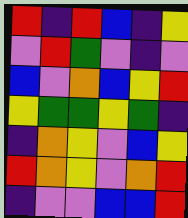[["red", "indigo", "red", "blue", "indigo", "yellow"], ["violet", "red", "green", "violet", "indigo", "violet"], ["blue", "violet", "orange", "blue", "yellow", "red"], ["yellow", "green", "green", "yellow", "green", "indigo"], ["indigo", "orange", "yellow", "violet", "blue", "yellow"], ["red", "orange", "yellow", "violet", "orange", "red"], ["indigo", "violet", "violet", "blue", "blue", "red"]]